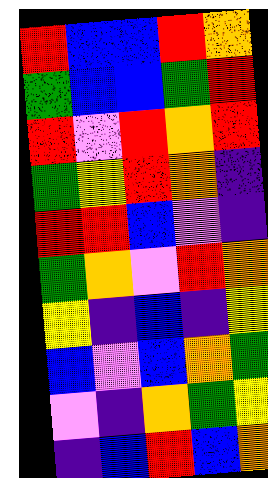[["red", "blue", "blue", "red", "orange"], ["green", "blue", "blue", "green", "red"], ["red", "violet", "red", "orange", "red"], ["green", "yellow", "red", "orange", "indigo"], ["red", "red", "blue", "violet", "indigo"], ["green", "orange", "violet", "red", "orange"], ["yellow", "indigo", "blue", "indigo", "yellow"], ["blue", "violet", "blue", "orange", "green"], ["violet", "indigo", "orange", "green", "yellow"], ["indigo", "blue", "red", "blue", "orange"]]